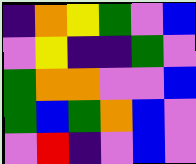[["indigo", "orange", "yellow", "green", "violet", "blue"], ["violet", "yellow", "indigo", "indigo", "green", "violet"], ["green", "orange", "orange", "violet", "violet", "blue"], ["green", "blue", "green", "orange", "blue", "violet"], ["violet", "red", "indigo", "violet", "blue", "violet"]]